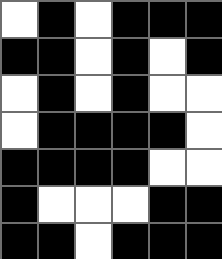[["white", "black", "white", "black", "black", "black"], ["black", "black", "white", "black", "white", "black"], ["white", "black", "white", "black", "white", "white"], ["white", "black", "black", "black", "black", "white"], ["black", "black", "black", "black", "white", "white"], ["black", "white", "white", "white", "black", "black"], ["black", "black", "white", "black", "black", "black"]]